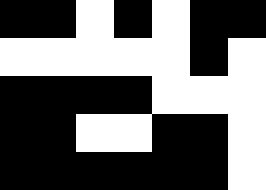[["black", "black", "white", "black", "white", "black", "black"], ["white", "white", "white", "white", "white", "black", "white"], ["black", "black", "black", "black", "white", "white", "white"], ["black", "black", "white", "white", "black", "black", "white"], ["black", "black", "black", "black", "black", "black", "white"]]